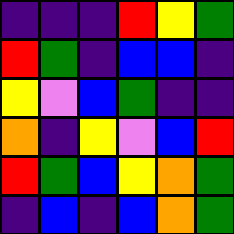[["indigo", "indigo", "indigo", "red", "yellow", "green"], ["red", "green", "indigo", "blue", "blue", "indigo"], ["yellow", "violet", "blue", "green", "indigo", "indigo"], ["orange", "indigo", "yellow", "violet", "blue", "red"], ["red", "green", "blue", "yellow", "orange", "green"], ["indigo", "blue", "indigo", "blue", "orange", "green"]]